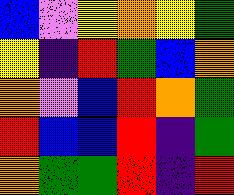[["blue", "violet", "yellow", "orange", "yellow", "green"], ["yellow", "indigo", "red", "green", "blue", "orange"], ["orange", "violet", "blue", "red", "orange", "green"], ["red", "blue", "blue", "red", "indigo", "green"], ["orange", "green", "green", "red", "indigo", "red"]]